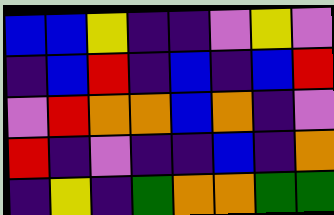[["blue", "blue", "yellow", "indigo", "indigo", "violet", "yellow", "violet"], ["indigo", "blue", "red", "indigo", "blue", "indigo", "blue", "red"], ["violet", "red", "orange", "orange", "blue", "orange", "indigo", "violet"], ["red", "indigo", "violet", "indigo", "indigo", "blue", "indigo", "orange"], ["indigo", "yellow", "indigo", "green", "orange", "orange", "green", "green"]]